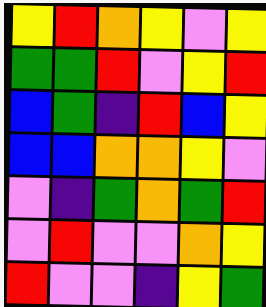[["yellow", "red", "orange", "yellow", "violet", "yellow"], ["green", "green", "red", "violet", "yellow", "red"], ["blue", "green", "indigo", "red", "blue", "yellow"], ["blue", "blue", "orange", "orange", "yellow", "violet"], ["violet", "indigo", "green", "orange", "green", "red"], ["violet", "red", "violet", "violet", "orange", "yellow"], ["red", "violet", "violet", "indigo", "yellow", "green"]]